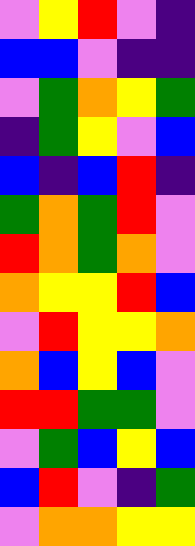[["violet", "yellow", "red", "violet", "indigo"], ["blue", "blue", "violet", "indigo", "indigo"], ["violet", "green", "orange", "yellow", "green"], ["indigo", "green", "yellow", "violet", "blue"], ["blue", "indigo", "blue", "red", "indigo"], ["green", "orange", "green", "red", "violet"], ["red", "orange", "green", "orange", "violet"], ["orange", "yellow", "yellow", "red", "blue"], ["violet", "red", "yellow", "yellow", "orange"], ["orange", "blue", "yellow", "blue", "violet"], ["red", "red", "green", "green", "violet"], ["violet", "green", "blue", "yellow", "blue"], ["blue", "red", "violet", "indigo", "green"], ["violet", "orange", "orange", "yellow", "yellow"]]